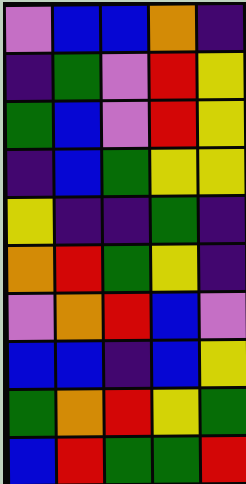[["violet", "blue", "blue", "orange", "indigo"], ["indigo", "green", "violet", "red", "yellow"], ["green", "blue", "violet", "red", "yellow"], ["indigo", "blue", "green", "yellow", "yellow"], ["yellow", "indigo", "indigo", "green", "indigo"], ["orange", "red", "green", "yellow", "indigo"], ["violet", "orange", "red", "blue", "violet"], ["blue", "blue", "indigo", "blue", "yellow"], ["green", "orange", "red", "yellow", "green"], ["blue", "red", "green", "green", "red"]]